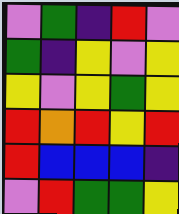[["violet", "green", "indigo", "red", "violet"], ["green", "indigo", "yellow", "violet", "yellow"], ["yellow", "violet", "yellow", "green", "yellow"], ["red", "orange", "red", "yellow", "red"], ["red", "blue", "blue", "blue", "indigo"], ["violet", "red", "green", "green", "yellow"]]